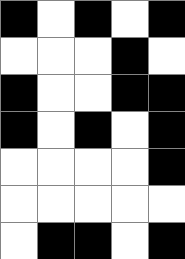[["black", "white", "black", "white", "black"], ["white", "white", "white", "black", "white"], ["black", "white", "white", "black", "black"], ["black", "white", "black", "white", "black"], ["white", "white", "white", "white", "black"], ["white", "white", "white", "white", "white"], ["white", "black", "black", "white", "black"]]